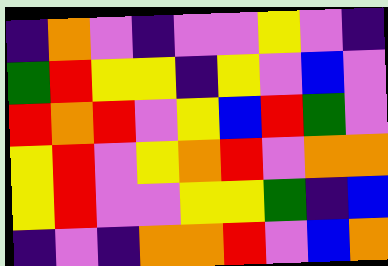[["indigo", "orange", "violet", "indigo", "violet", "violet", "yellow", "violet", "indigo"], ["green", "red", "yellow", "yellow", "indigo", "yellow", "violet", "blue", "violet"], ["red", "orange", "red", "violet", "yellow", "blue", "red", "green", "violet"], ["yellow", "red", "violet", "yellow", "orange", "red", "violet", "orange", "orange"], ["yellow", "red", "violet", "violet", "yellow", "yellow", "green", "indigo", "blue"], ["indigo", "violet", "indigo", "orange", "orange", "red", "violet", "blue", "orange"]]